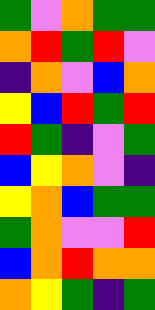[["green", "violet", "orange", "green", "green"], ["orange", "red", "green", "red", "violet"], ["indigo", "orange", "violet", "blue", "orange"], ["yellow", "blue", "red", "green", "red"], ["red", "green", "indigo", "violet", "green"], ["blue", "yellow", "orange", "violet", "indigo"], ["yellow", "orange", "blue", "green", "green"], ["green", "orange", "violet", "violet", "red"], ["blue", "orange", "red", "orange", "orange"], ["orange", "yellow", "green", "indigo", "green"]]